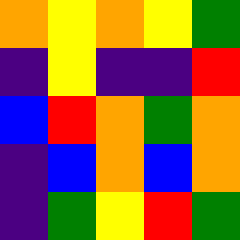[["orange", "yellow", "orange", "yellow", "green"], ["indigo", "yellow", "indigo", "indigo", "red"], ["blue", "red", "orange", "green", "orange"], ["indigo", "blue", "orange", "blue", "orange"], ["indigo", "green", "yellow", "red", "green"]]